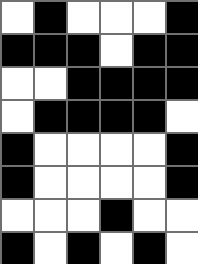[["white", "black", "white", "white", "white", "black"], ["black", "black", "black", "white", "black", "black"], ["white", "white", "black", "black", "black", "black"], ["white", "black", "black", "black", "black", "white"], ["black", "white", "white", "white", "white", "black"], ["black", "white", "white", "white", "white", "black"], ["white", "white", "white", "black", "white", "white"], ["black", "white", "black", "white", "black", "white"]]